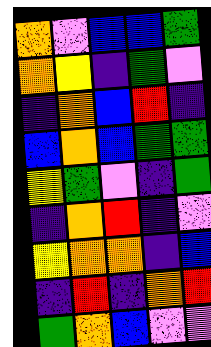[["orange", "violet", "blue", "blue", "green"], ["orange", "yellow", "indigo", "green", "violet"], ["indigo", "orange", "blue", "red", "indigo"], ["blue", "orange", "blue", "green", "green"], ["yellow", "green", "violet", "indigo", "green"], ["indigo", "orange", "red", "indigo", "violet"], ["yellow", "orange", "orange", "indigo", "blue"], ["indigo", "red", "indigo", "orange", "red"], ["green", "orange", "blue", "violet", "violet"]]